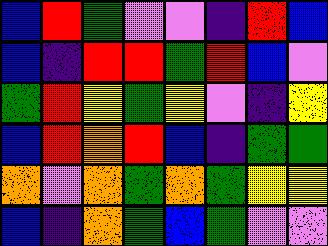[["blue", "red", "green", "violet", "violet", "indigo", "red", "blue"], ["blue", "indigo", "red", "red", "green", "red", "blue", "violet"], ["green", "red", "yellow", "green", "yellow", "violet", "indigo", "yellow"], ["blue", "red", "orange", "red", "blue", "indigo", "green", "green"], ["orange", "violet", "orange", "green", "orange", "green", "yellow", "yellow"], ["blue", "indigo", "orange", "green", "blue", "green", "violet", "violet"]]